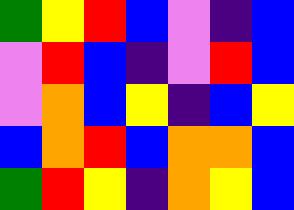[["green", "yellow", "red", "blue", "violet", "indigo", "blue"], ["violet", "red", "blue", "indigo", "violet", "red", "blue"], ["violet", "orange", "blue", "yellow", "indigo", "blue", "yellow"], ["blue", "orange", "red", "blue", "orange", "orange", "blue"], ["green", "red", "yellow", "indigo", "orange", "yellow", "blue"]]